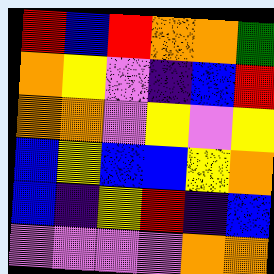[["red", "blue", "red", "orange", "orange", "green"], ["orange", "yellow", "violet", "indigo", "blue", "red"], ["orange", "orange", "violet", "yellow", "violet", "yellow"], ["blue", "yellow", "blue", "blue", "yellow", "orange"], ["blue", "indigo", "yellow", "red", "indigo", "blue"], ["violet", "violet", "violet", "violet", "orange", "orange"]]